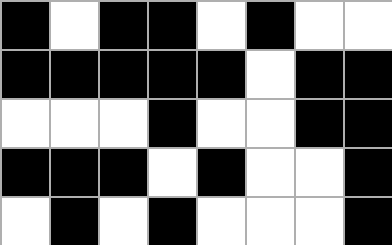[["black", "white", "black", "black", "white", "black", "white", "white"], ["black", "black", "black", "black", "black", "white", "black", "black"], ["white", "white", "white", "black", "white", "white", "black", "black"], ["black", "black", "black", "white", "black", "white", "white", "black"], ["white", "black", "white", "black", "white", "white", "white", "black"]]